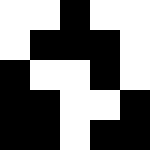[["white", "white", "black", "white", "white"], ["white", "black", "black", "black", "white"], ["black", "white", "white", "black", "white"], ["black", "black", "white", "white", "black"], ["black", "black", "white", "black", "black"]]